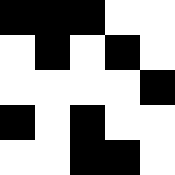[["black", "black", "black", "white", "white"], ["white", "black", "white", "black", "white"], ["white", "white", "white", "white", "black"], ["black", "white", "black", "white", "white"], ["white", "white", "black", "black", "white"]]